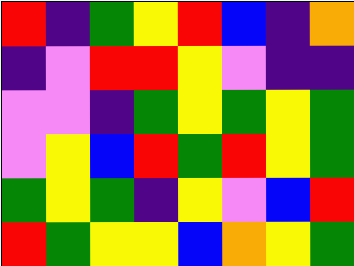[["red", "indigo", "green", "yellow", "red", "blue", "indigo", "orange"], ["indigo", "violet", "red", "red", "yellow", "violet", "indigo", "indigo"], ["violet", "violet", "indigo", "green", "yellow", "green", "yellow", "green"], ["violet", "yellow", "blue", "red", "green", "red", "yellow", "green"], ["green", "yellow", "green", "indigo", "yellow", "violet", "blue", "red"], ["red", "green", "yellow", "yellow", "blue", "orange", "yellow", "green"]]